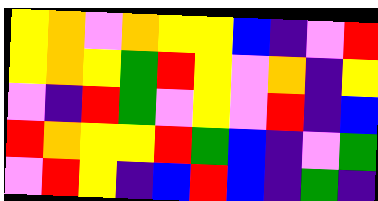[["yellow", "orange", "violet", "orange", "yellow", "yellow", "blue", "indigo", "violet", "red"], ["yellow", "orange", "yellow", "green", "red", "yellow", "violet", "orange", "indigo", "yellow"], ["violet", "indigo", "red", "green", "violet", "yellow", "violet", "red", "indigo", "blue"], ["red", "orange", "yellow", "yellow", "red", "green", "blue", "indigo", "violet", "green"], ["violet", "red", "yellow", "indigo", "blue", "red", "blue", "indigo", "green", "indigo"]]